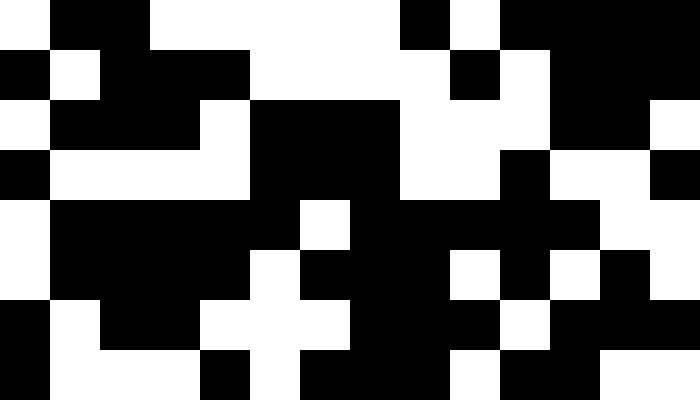[["white", "black", "black", "white", "white", "white", "white", "white", "black", "white", "black", "black", "black", "black"], ["black", "white", "black", "black", "black", "white", "white", "white", "white", "black", "white", "black", "black", "black"], ["white", "black", "black", "black", "white", "black", "black", "black", "white", "white", "white", "black", "black", "white"], ["black", "white", "white", "white", "white", "black", "black", "black", "white", "white", "black", "white", "white", "black"], ["white", "black", "black", "black", "black", "black", "white", "black", "black", "black", "black", "black", "white", "white"], ["white", "black", "black", "black", "black", "white", "black", "black", "black", "white", "black", "white", "black", "white"], ["black", "white", "black", "black", "white", "white", "white", "black", "black", "black", "white", "black", "black", "black"], ["black", "white", "white", "white", "black", "white", "black", "black", "black", "white", "black", "black", "white", "white"]]